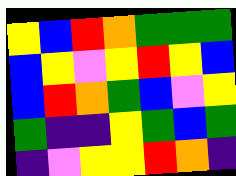[["yellow", "blue", "red", "orange", "green", "green", "green"], ["blue", "yellow", "violet", "yellow", "red", "yellow", "blue"], ["blue", "red", "orange", "green", "blue", "violet", "yellow"], ["green", "indigo", "indigo", "yellow", "green", "blue", "green"], ["indigo", "violet", "yellow", "yellow", "red", "orange", "indigo"]]